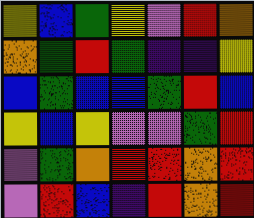[["yellow", "blue", "green", "yellow", "violet", "red", "orange"], ["orange", "green", "red", "green", "indigo", "indigo", "yellow"], ["blue", "green", "blue", "blue", "green", "red", "blue"], ["yellow", "blue", "yellow", "violet", "violet", "green", "red"], ["violet", "green", "orange", "red", "red", "orange", "red"], ["violet", "red", "blue", "indigo", "red", "orange", "red"]]